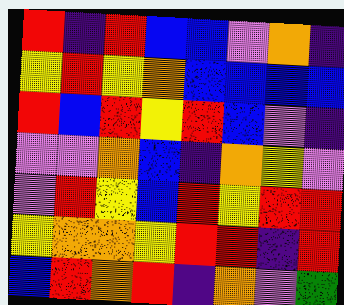[["red", "indigo", "red", "blue", "blue", "violet", "orange", "indigo"], ["yellow", "red", "yellow", "orange", "blue", "blue", "blue", "blue"], ["red", "blue", "red", "yellow", "red", "blue", "violet", "indigo"], ["violet", "violet", "orange", "blue", "indigo", "orange", "yellow", "violet"], ["violet", "red", "yellow", "blue", "red", "yellow", "red", "red"], ["yellow", "orange", "orange", "yellow", "red", "red", "indigo", "red"], ["blue", "red", "orange", "red", "indigo", "orange", "violet", "green"]]